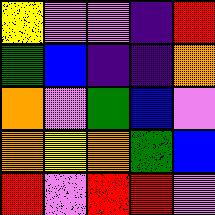[["yellow", "violet", "violet", "indigo", "red"], ["green", "blue", "indigo", "indigo", "orange"], ["orange", "violet", "green", "blue", "violet"], ["orange", "yellow", "orange", "green", "blue"], ["red", "violet", "red", "red", "violet"]]